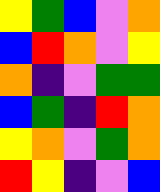[["yellow", "green", "blue", "violet", "orange"], ["blue", "red", "orange", "violet", "yellow"], ["orange", "indigo", "violet", "green", "green"], ["blue", "green", "indigo", "red", "orange"], ["yellow", "orange", "violet", "green", "orange"], ["red", "yellow", "indigo", "violet", "blue"]]